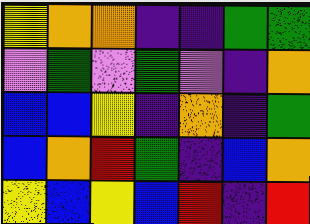[["yellow", "orange", "orange", "indigo", "indigo", "green", "green"], ["violet", "green", "violet", "green", "violet", "indigo", "orange"], ["blue", "blue", "yellow", "indigo", "orange", "indigo", "green"], ["blue", "orange", "red", "green", "indigo", "blue", "orange"], ["yellow", "blue", "yellow", "blue", "red", "indigo", "red"]]